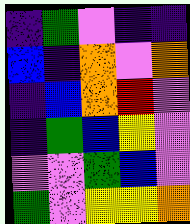[["indigo", "green", "violet", "indigo", "indigo"], ["blue", "indigo", "orange", "violet", "orange"], ["indigo", "blue", "orange", "red", "violet"], ["indigo", "green", "blue", "yellow", "violet"], ["violet", "violet", "green", "blue", "violet"], ["green", "violet", "yellow", "yellow", "orange"]]